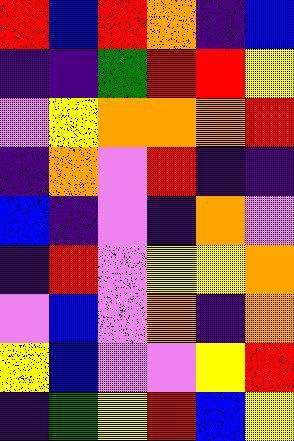[["red", "blue", "red", "orange", "indigo", "blue"], ["indigo", "indigo", "green", "red", "red", "yellow"], ["violet", "yellow", "orange", "orange", "orange", "red"], ["indigo", "orange", "violet", "red", "indigo", "indigo"], ["blue", "indigo", "violet", "indigo", "orange", "violet"], ["indigo", "red", "violet", "yellow", "yellow", "orange"], ["violet", "blue", "violet", "orange", "indigo", "orange"], ["yellow", "blue", "violet", "violet", "yellow", "red"], ["indigo", "green", "yellow", "red", "blue", "yellow"]]